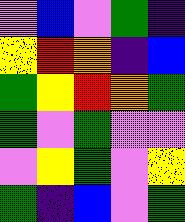[["violet", "blue", "violet", "green", "indigo"], ["yellow", "red", "orange", "indigo", "blue"], ["green", "yellow", "red", "orange", "green"], ["green", "violet", "green", "violet", "violet"], ["violet", "yellow", "green", "violet", "yellow"], ["green", "indigo", "blue", "violet", "green"]]